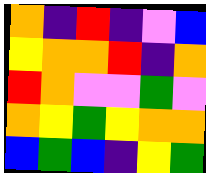[["orange", "indigo", "red", "indigo", "violet", "blue"], ["yellow", "orange", "orange", "red", "indigo", "orange"], ["red", "orange", "violet", "violet", "green", "violet"], ["orange", "yellow", "green", "yellow", "orange", "orange"], ["blue", "green", "blue", "indigo", "yellow", "green"]]